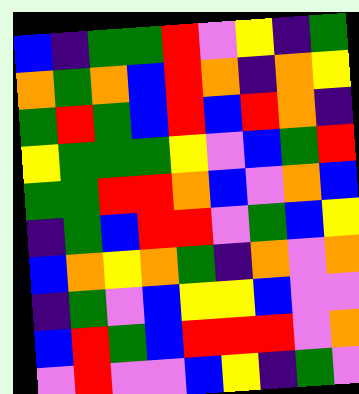[["blue", "indigo", "green", "green", "red", "violet", "yellow", "indigo", "green"], ["orange", "green", "orange", "blue", "red", "orange", "indigo", "orange", "yellow"], ["green", "red", "green", "blue", "red", "blue", "red", "orange", "indigo"], ["yellow", "green", "green", "green", "yellow", "violet", "blue", "green", "red"], ["green", "green", "red", "red", "orange", "blue", "violet", "orange", "blue"], ["indigo", "green", "blue", "red", "red", "violet", "green", "blue", "yellow"], ["blue", "orange", "yellow", "orange", "green", "indigo", "orange", "violet", "orange"], ["indigo", "green", "violet", "blue", "yellow", "yellow", "blue", "violet", "violet"], ["blue", "red", "green", "blue", "red", "red", "red", "violet", "orange"], ["violet", "red", "violet", "violet", "blue", "yellow", "indigo", "green", "violet"]]